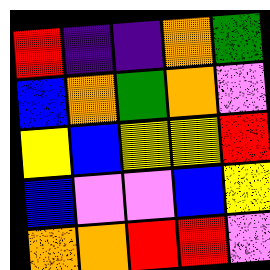[["red", "indigo", "indigo", "orange", "green"], ["blue", "orange", "green", "orange", "violet"], ["yellow", "blue", "yellow", "yellow", "red"], ["blue", "violet", "violet", "blue", "yellow"], ["orange", "orange", "red", "red", "violet"]]